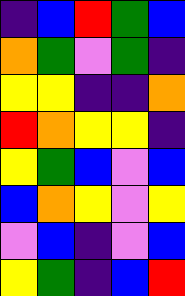[["indigo", "blue", "red", "green", "blue"], ["orange", "green", "violet", "green", "indigo"], ["yellow", "yellow", "indigo", "indigo", "orange"], ["red", "orange", "yellow", "yellow", "indigo"], ["yellow", "green", "blue", "violet", "blue"], ["blue", "orange", "yellow", "violet", "yellow"], ["violet", "blue", "indigo", "violet", "blue"], ["yellow", "green", "indigo", "blue", "red"]]